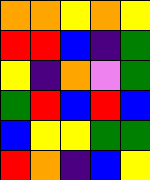[["orange", "orange", "yellow", "orange", "yellow"], ["red", "red", "blue", "indigo", "green"], ["yellow", "indigo", "orange", "violet", "green"], ["green", "red", "blue", "red", "blue"], ["blue", "yellow", "yellow", "green", "green"], ["red", "orange", "indigo", "blue", "yellow"]]